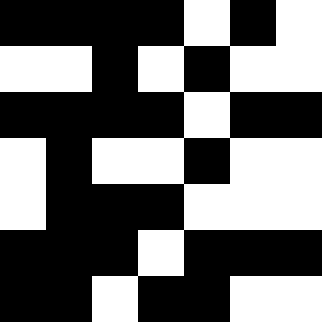[["black", "black", "black", "black", "white", "black", "white"], ["white", "white", "black", "white", "black", "white", "white"], ["black", "black", "black", "black", "white", "black", "black"], ["white", "black", "white", "white", "black", "white", "white"], ["white", "black", "black", "black", "white", "white", "white"], ["black", "black", "black", "white", "black", "black", "black"], ["black", "black", "white", "black", "black", "white", "white"]]